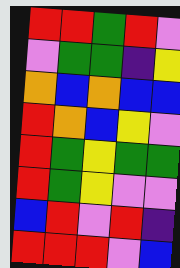[["red", "red", "green", "red", "violet"], ["violet", "green", "green", "indigo", "yellow"], ["orange", "blue", "orange", "blue", "blue"], ["red", "orange", "blue", "yellow", "violet"], ["red", "green", "yellow", "green", "green"], ["red", "green", "yellow", "violet", "violet"], ["blue", "red", "violet", "red", "indigo"], ["red", "red", "red", "violet", "blue"]]